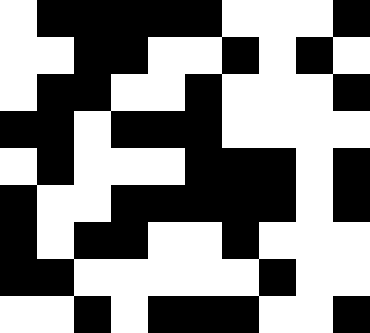[["white", "black", "black", "black", "black", "black", "white", "white", "white", "black"], ["white", "white", "black", "black", "white", "white", "black", "white", "black", "white"], ["white", "black", "black", "white", "white", "black", "white", "white", "white", "black"], ["black", "black", "white", "black", "black", "black", "white", "white", "white", "white"], ["white", "black", "white", "white", "white", "black", "black", "black", "white", "black"], ["black", "white", "white", "black", "black", "black", "black", "black", "white", "black"], ["black", "white", "black", "black", "white", "white", "black", "white", "white", "white"], ["black", "black", "white", "white", "white", "white", "white", "black", "white", "white"], ["white", "white", "black", "white", "black", "black", "black", "white", "white", "black"]]